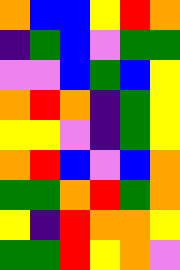[["orange", "blue", "blue", "yellow", "red", "orange"], ["indigo", "green", "blue", "violet", "green", "green"], ["violet", "violet", "blue", "green", "blue", "yellow"], ["orange", "red", "orange", "indigo", "green", "yellow"], ["yellow", "yellow", "violet", "indigo", "green", "yellow"], ["orange", "red", "blue", "violet", "blue", "orange"], ["green", "green", "orange", "red", "green", "orange"], ["yellow", "indigo", "red", "orange", "orange", "yellow"], ["green", "green", "red", "yellow", "orange", "violet"]]